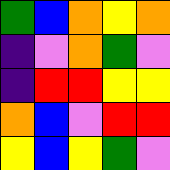[["green", "blue", "orange", "yellow", "orange"], ["indigo", "violet", "orange", "green", "violet"], ["indigo", "red", "red", "yellow", "yellow"], ["orange", "blue", "violet", "red", "red"], ["yellow", "blue", "yellow", "green", "violet"]]